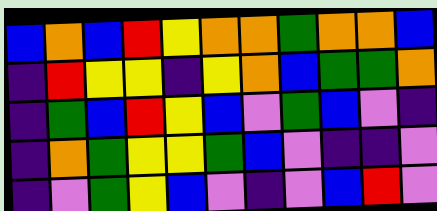[["blue", "orange", "blue", "red", "yellow", "orange", "orange", "green", "orange", "orange", "blue"], ["indigo", "red", "yellow", "yellow", "indigo", "yellow", "orange", "blue", "green", "green", "orange"], ["indigo", "green", "blue", "red", "yellow", "blue", "violet", "green", "blue", "violet", "indigo"], ["indigo", "orange", "green", "yellow", "yellow", "green", "blue", "violet", "indigo", "indigo", "violet"], ["indigo", "violet", "green", "yellow", "blue", "violet", "indigo", "violet", "blue", "red", "violet"]]